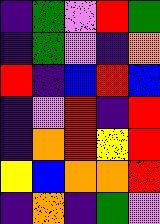[["indigo", "green", "violet", "red", "green"], ["indigo", "green", "violet", "indigo", "orange"], ["red", "indigo", "blue", "red", "blue"], ["indigo", "violet", "red", "indigo", "red"], ["indigo", "orange", "red", "yellow", "red"], ["yellow", "blue", "orange", "orange", "red"], ["indigo", "orange", "indigo", "green", "violet"]]